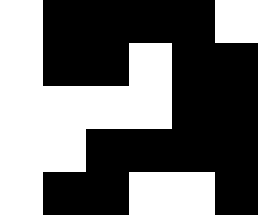[["white", "black", "black", "black", "black", "white"], ["white", "black", "black", "white", "black", "black"], ["white", "white", "white", "white", "black", "black"], ["white", "white", "black", "black", "black", "black"], ["white", "black", "black", "white", "white", "black"]]